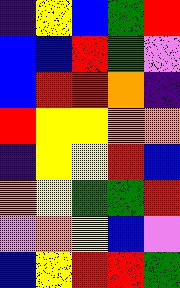[["indigo", "yellow", "blue", "green", "red"], ["blue", "blue", "red", "green", "violet"], ["blue", "red", "red", "orange", "indigo"], ["red", "yellow", "yellow", "orange", "orange"], ["indigo", "yellow", "yellow", "red", "blue"], ["orange", "yellow", "green", "green", "red"], ["violet", "orange", "yellow", "blue", "violet"], ["blue", "yellow", "red", "red", "green"]]